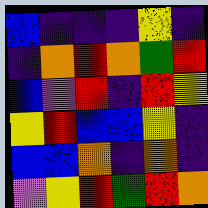[["blue", "indigo", "indigo", "indigo", "yellow", "indigo"], ["indigo", "orange", "red", "orange", "green", "red"], ["blue", "violet", "red", "indigo", "red", "yellow"], ["yellow", "red", "blue", "blue", "yellow", "indigo"], ["blue", "blue", "orange", "indigo", "orange", "indigo"], ["violet", "yellow", "red", "green", "red", "orange"]]